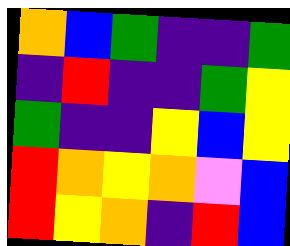[["orange", "blue", "green", "indigo", "indigo", "green"], ["indigo", "red", "indigo", "indigo", "green", "yellow"], ["green", "indigo", "indigo", "yellow", "blue", "yellow"], ["red", "orange", "yellow", "orange", "violet", "blue"], ["red", "yellow", "orange", "indigo", "red", "blue"]]